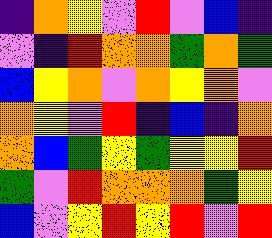[["indigo", "orange", "yellow", "violet", "red", "violet", "blue", "indigo"], ["violet", "indigo", "red", "orange", "orange", "green", "orange", "green"], ["blue", "yellow", "orange", "violet", "orange", "yellow", "orange", "violet"], ["orange", "yellow", "violet", "red", "indigo", "blue", "indigo", "orange"], ["orange", "blue", "green", "yellow", "green", "yellow", "yellow", "red"], ["green", "violet", "red", "orange", "orange", "orange", "green", "yellow"], ["blue", "violet", "yellow", "red", "yellow", "red", "violet", "red"]]